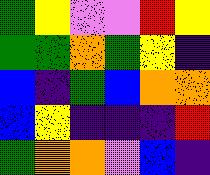[["green", "yellow", "violet", "violet", "red", "yellow"], ["green", "green", "orange", "green", "yellow", "indigo"], ["blue", "indigo", "green", "blue", "orange", "orange"], ["blue", "yellow", "indigo", "indigo", "indigo", "red"], ["green", "orange", "orange", "violet", "blue", "indigo"]]